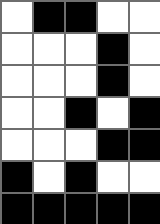[["white", "black", "black", "white", "white"], ["white", "white", "white", "black", "white"], ["white", "white", "white", "black", "white"], ["white", "white", "black", "white", "black"], ["white", "white", "white", "black", "black"], ["black", "white", "black", "white", "white"], ["black", "black", "black", "black", "black"]]